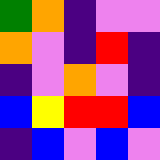[["green", "orange", "indigo", "violet", "violet"], ["orange", "violet", "indigo", "red", "indigo"], ["indigo", "violet", "orange", "violet", "indigo"], ["blue", "yellow", "red", "red", "blue"], ["indigo", "blue", "violet", "blue", "violet"]]